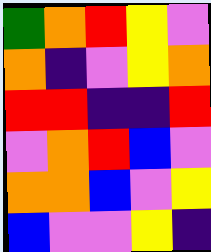[["green", "orange", "red", "yellow", "violet"], ["orange", "indigo", "violet", "yellow", "orange"], ["red", "red", "indigo", "indigo", "red"], ["violet", "orange", "red", "blue", "violet"], ["orange", "orange", "blue", "violet", "yellow"], ["blue", "violet", "violet", "yellow", "indigo"]]